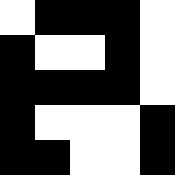[["white", "black", "black", "black", "white"], ["black", "white", "white", "black", "white"], ["black", "black", "black", "black", "white"], ["black", "white", "white", "white", "black"], ["black", "black", "white", "white", "black"]]